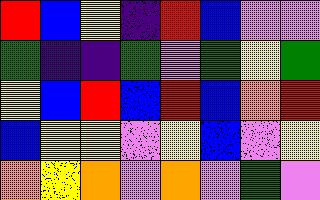[["red", "blue", "yellow", "indigo", "red", "blue", "violet", "violet"], ["green", "indigo", "indigo", "green", "violet", "green", "yellow", "green"], ["yellow", "blue", "red", "blue", "red", "blue", "orange", "red"], ["blue", "yellow", "yellow", "violet", "yellow", "blue", "violet", "yellow"], ["orange", "yellow", "orange", "violet", "orange", "violet", "green", "violet"]]